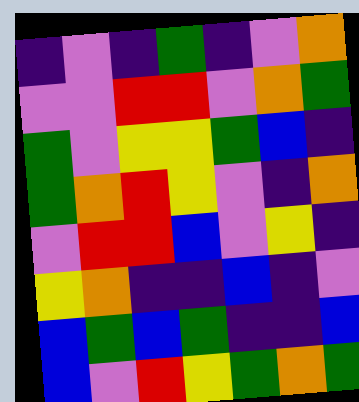[["indigo", "violet", "indigo", "green", "indigo", "violet", "orange"], ["violet", "violet", "red", "red", "violet", "orange", "green"], ["green", "violet", "yellow", "yellow", "green", "blue", "indigo"], ["green", "orange", "red", "yellow", "violet", "indigo", "orange"], ["violet", "red", "red", "blue", "violet", "yellow", "indigo"], ["yellow", "orange", "indigo", "indigo", "blue", "indigo", "violet"], ["blue", "green", "blue", "green", "indigo", "indigo", "blue"], ["blue", "violet", "red", "yellow", "green", "orange", "green"]]